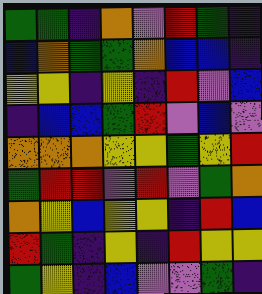[["green", "green", "indigo", "orange", "violet", "red", "green", "indigo"], ["blue", "orange", "green", "green", "orange", "blue", "blue", "indigo"], ["yellow", "yellow", "indigo", "yellow", "indigo", "red", "violet", "blue"], ["indigo", "blue", "blue", "green", "red", "violet", "blue", "violet"], ["orange", "orange", "orange", "yellow", "yellow", "green", "yellow", "red"], ["green", "red", "red", "violet", "red", "violet", "green", "orange"], ["orange", "yellow", "blue", "yellow", "yellow", "indigo", "red", "blue"], ["red", "green", "indigo", "yellow", "indigo", "red", "yellow", "yellow"], ["green", "yellow", "indigo", "blue", "violet", "violet", "green", "indigo"]]